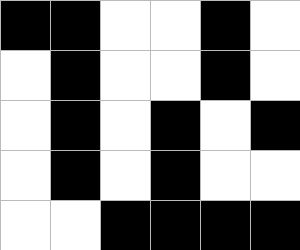[["black", "black", "white", "white", "black", "white"], ["white", "black", "white", "white", "black", "white"], ["white", "black", "white", "black", "white", "black"], ["white", "black", "white", "black", "white", "white"], ["white", "white", "black", "black", "black", "black"]]